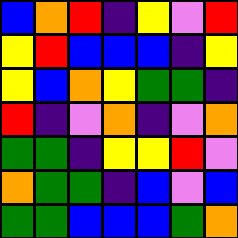[["blue", "orange", "red", "indigo", "yellow", "violet", "red"], ["yellow", "red", "blue", "blue", "blue", "indigo", "yellow"], ["yellow", "blue", "orange", "yellow", "green", "green", "indigo"], ["red", "indigo", "violet", "orange", "indigo", "violet", "orange"], ["green", "green", "indigo", "yellow", "yellow", "red", "violet"], ["orange", "green", "green", "indigo", "blue", "violet", "blue"], ["green", "green", "blue", "blue", "blue", "green", "orange"]]